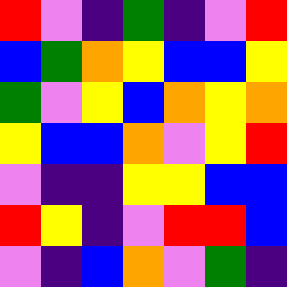[["red", "violet", "indigo", "green", "indigo", "violet", "red"], ["blue", "green", "orange", "yellow", "blue", "blue", "yellow"], ["green", "violet", "yellow", "blue", "orange", "yellow", "orange"], ["yellow", "blue", "blue", "orange", "violet", "yellow", "red"], ["violet", "indigo", "indigo", "yellow", "yellow", "blue", "blue"], ["red", "yellow", "indigo", "violet", "red", "red", "blue"], ["violet", "indigo", "blue", "orange", "violet", "green", "indigo"]]